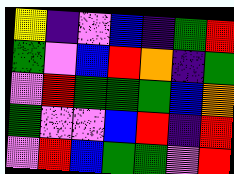[["yellow", "indigo", "violet", "blue", "indigo", "green", "red"], ["green", "violet", "blue", "red", "orange", "indigo", "green"], ["violet", "red", "green", "green", "green", "blue", "orange"], ["green", "violet", "violet", "blue", "red", "indigo", "red"], ["violet", "red", "blue", "green", "green", "violet", "red"]]